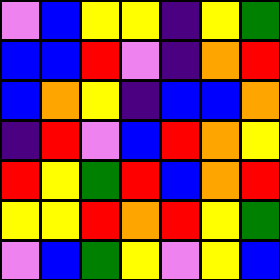[["violet", "blue", "yellow", "yellow", "indigo", "yellow", "green"], ["blue", "blue", "red", "violet", "indigo", "orange", "red"], ["blue", "orange", "yellow", "indigo", "blue", "blue", "orange"], ["indigo", "red", "violet", "blue", "red", "orange", "yellow"], ["red", "yellow", "green", "red", "blue", "orange", "red"], ["yellow", "yellow", "red", "orange", "red", "yellow", "green"], ["violet", "blue", "green", "yellow", "violet", "yellow", "blue"]]